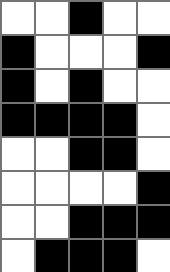[["white", "white", "black", "white", "white"], ["black", "white", "white", "white", "black"], ["black", "white", "black", "white", "white"], ["black", "black", "black", "black", "white"], ["white", "white", "black", "black", "white"], ["white", "white", "white", "white", "black"], ["white", "white", "black", "black", "black"], ["white", "black", "black", "black", "white"]]